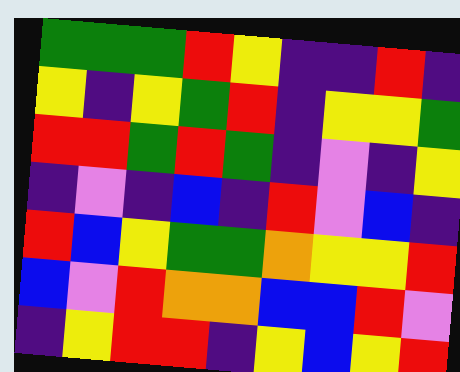[["green", "green", "green", "red", "yellow", "indigo", "indigo", "red", "indigo"], ["yellow", "indigo", "yellow", "green", "red", "indigo", "yellow", "yellow", "green"], ["red", "red", "green", "red", "green", "indigo", "violet", "indigo", "yellow"], ["indigo", "violet", "indigo", "blue", "indigo", "red", "violet", "blue", "indigo"], ["red", "blue", "yellow", "green", "green", "orange", "yellow", "yellow", "red"], ["blue", "violet", "red", "orange", "orange", "blue", "blue", "red", "violet"], ["indigo", "yellow", "red", "red", "indigo", "yellow", "blue", "yellow", "red"]]